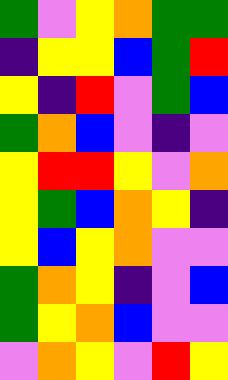[["green", "violet", "yellow", "orange", "green", "green"], ["indigo", "yellow", "yellow", "blue", "green", "red"], ["yellow", "indigo", "red", "violet", "green", "blue"], ["green", "orange", "blue", "violet", "indigo", "violet"], ["yellow", "red", "red", "yellow", "violet", "orange"], ["yellow", "green", "blue", "orange", "yellow", "indigo"], ["yellow", "blue", "yellow", "orange", "violet", "violet"], ["green", "orange", "yellow", "indigo", "violet", "blue"], ["green", "yellow", "orange", "blue", "violet", "violet"], ["violet", "orange", "yellow", "violet", "red", "yellow"]]